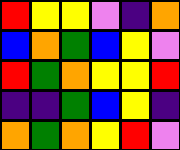[["red", "yellow", "yellow", "violet", "indigo", "orange"], ["blue", "orange", "green", "blue", "yellow", "violet"], ["red", "green", "orange", "yellow", "yellow", "red"], ["indigo", "indigo", "green", "blue", "yellow", "indigo"], ["orange", "green", "orange", "yellow", "red", "violet"]]